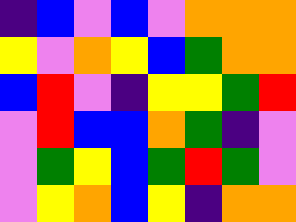[["indigo", "blue", "violet", "blue", "violet", "orange", "orange", "orange"], ["yellow", "violet", "orange", "yellow", "blue", "green", "orange", "orange"], ["blue", "red", "violet", "indigo", "yellow", "yellow", "green", "red"], ["violet", "red", "blue", "blue", "orange", "green", "indigo", "violet"], ["violet", "green", "yellow", "blue", "green", "red", "green", "violet"], ["violet", "yellow", "orange", "blue", "yellow", "indigo", "orange", "orange"]]